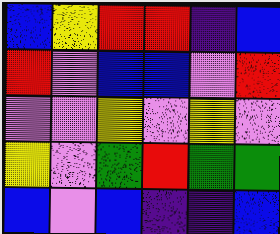[["blue", "yellow", "red", "red", "indigo", "blue"], ["red", "violet", "blue", "blue", "violet", "red"], ["violet", "violet", "yellow", "violet", "yellow", "violet"], ["yellow", "violet", "green", "red", "green", "green"], ["blue", "violet", "blue", "indigo", "indigo", "blue"]]